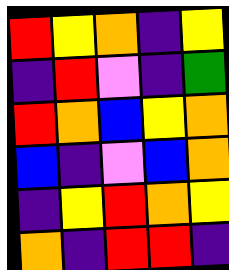[["red", "yellow", "orange", "indigo", "yellow"], ["indigo", "red", "violet", "indigo", "green"], ["red", "orange", "blue", "yellow", "orange"], ["blue", "indigo", "violet", "blue", "orange"], ["indigo", "yellow", "red", "orange", "yellow"], ["orange", "indigo", "red", "red", "indigo"]]